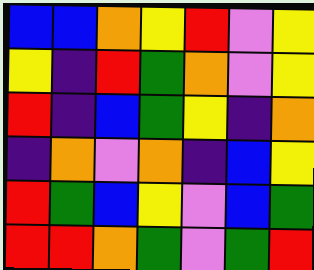[["blue", "blue", "orange", "yellow", "red", "violet", "yellow"], ["yellow", "indigo", "red", "green", "orange", "violet", "yellow"], ["red", "indigo", "blue", "green", "yellow", "indigo", "orange"], ["indigo", "orange", "violet", "orange", "indigo", "blue", "yellow"], ["red", "green", "blue", "yellow", "violet", "blue", "green"], ["red", "red", "orange", "green", "violet", "green", "red"]]